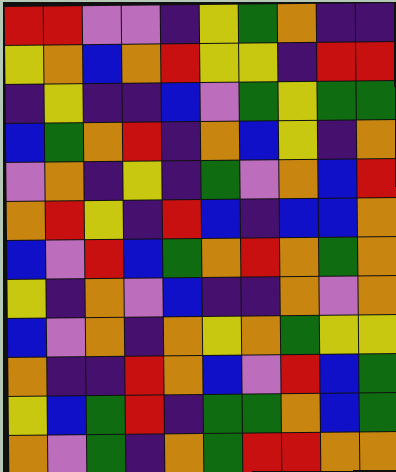[["red", "red", "violet", "violet", "indigo", "yellow", "green", "orange", "indigo", "indigo"], ["yellow", "orange", "blue", "orange", "red", "yellow", "yellow", "indigo", "red", "red"], ["indigo", "yellow", "indigo", "indigo", "blue", "violet", "green", "yellow", "green", "green"], ["blue", "green", "orange", "red", "indigo", "orange", "blue", "yellow", "indigo", "orange"], ["violet", "orange", "indigo", "yellow", "indigo", "green", "violet", "orange", "blue", "red"], ["orange", "red", "yellow", "indigo", "red", "blue", "indigo", "blue", "blue", "orange"], ["blue", "violet", "red", "blue", "green", "orange", "red", "orange", "green", "orange"], ["yellow", "indigo", "orange", "violet", "blue", "indigo", "indigo", "orange", "violet", "orange"], ["blue", "violet", "orange", "indigo", "orange", "yellow", "orange", "green", "yellow", "yellow"], ["orange", "indigo", "indigo", "red", "orange", "blue", "violet", "red", "blue", "green"], ["yellow", "blue", "green", "red", "indigo", "green", "green", "orange", "blue", "green"], ["orange", "violet", "green", "indigo", "orange", "green", "red", "red", "orange", "orange"]]